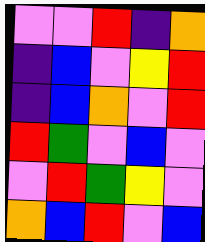[["violet", "violet", "red", "indigo", "orange"], ["indigo", "blue", "violet", "yellow", "red"], ["indigo", "blue", "orange", "violet", "red"], ["red", "green", "violet", "blue", "violet"], ["violet", "red", "green", "yellow", "violet"], ["orange", "blue", "red", "violet", "blue"]]